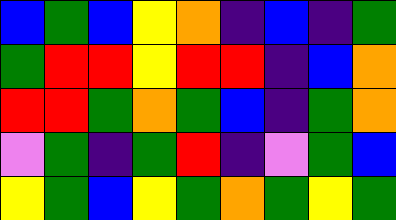[["blue", "green", "blue", "yellow", "orange", "indigo", "blue", "indigo", "green"], ["green", "red", "red", "yellow", "red", "red", "indigo", "blue", "orange"], ["red", "red", "green", "orange", "green", "blue", "indigo", "green", "orange"], ["violet", "green", "indigo", "green", "red", "indigo", "violet", "green", "blue"], ["yellow", "green", "blue", "yellow", "green", "orange", "green", "yellow", "green"]]